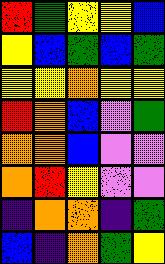[["red", "green", "yellow", "yellow", "blue"], ["yellow", "blue", "green", "blue", "green"], ["yellow", "yellow", "orange", "yellow", "yellow"], ["red", "orange", "blue", "violet", "green"], ["orange", "orange", "blue", "violet", "violet"], ["orange", "red", "yellow", "violet", "violet"], ["indigo", "orange", "orange", "indigo", "green"], ["blue", "indigo", "orange", "green", "yellow"]]